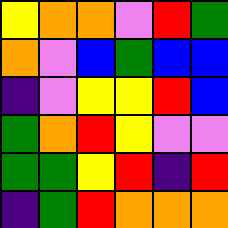[["yellow", "orange", "orange", "violet", "red", "green"], ["orange", "violet", "blue", "green", "blue", "blue"], ["indigo", "violet", "yellow", "yellow", "red", "blue"], ["green", "orange", "red", "yellow", "violet", "violet"], ["green", "green", "yellow", "red", "indigo", "red"], ["indigo", "green", "red", "orange", "orange", "orange"]]